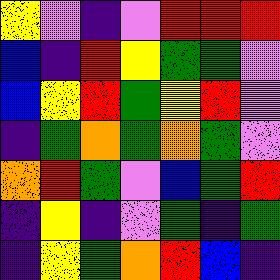[["yellow", "violet", "indigo", "violet", "red", "red", "red"], ["blue", "indigo", "red", "yellow", "green", "green", "violet"], ["blue", "yellow", "red", "green", "yellow", "red", "violet"], ["indigo", "green", "orange", "green", "orange", "green", "violet"], ["orange", "red", "green", "violet", "blue", "green", "red"], ["indigo", "yellow", "indigo", "violet", "green", "indigo", "green"], ["indigo", "yellow", "green", "orange", "red", "blue", "indigo"]]